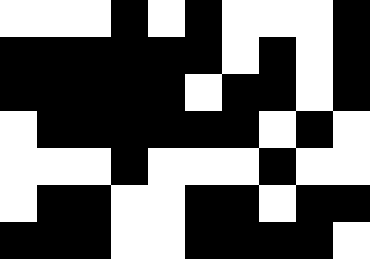[["white", "white", "white", "black", "white", "black", "white", "white", "white", "black"], ["black", "black", "black", "black", "black", "black", "white", "black", "white", "black"], ["black", "black", "black", "black", "black", "white", "black", "black", "white", "black"], ["white", "black", "black", "black", "black", "black", "black", "white", "black", "white"], ["white", "white", "white", "black", "white", "white", "white", "black", "white", "white"], ["white", "black", "black", "white", "white", "black", "black", "white", "black", "black"], ["black", "black", "black", "white", "white", "black", "black", "black", "black", "white"]]